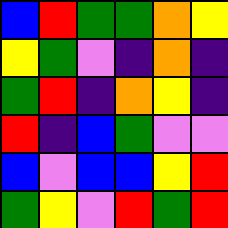[["blue", "red", "green", "green", "orange", "yellow"], ["yellow", "green", "violet", "indigo", "orange", "indigo"], ["green", "red", "indigo", "orange", "yellow", "indigo"], ["red", "indigo", "blue", "green", "violet", "violet"], ["blue", "violet", "blue", "blue", "yellow", "red"], ["green", "yellow", "violet", "red", "green", "red"]]